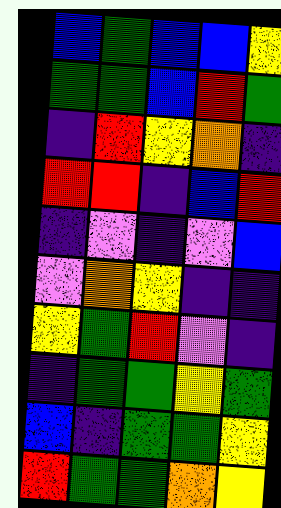[["blue", "green", "blue", "blue", "yellow"], ["green", "green", "blue", "red", "green"], ["indigo", "red", "yellow", "orange", "indigo"], ["red", "red", "indigo", "blue", "red"], ["indigo", "violet", "indigo", "violet", "blue"], ["violet", "orange", "yellow", "indigo", "indigo"], ["yellow", "green", "red", "violet", "indigo"], ["indigo", "green", "green", "yellow", "green"], ["blue", "indigo", "green", "green", "yellow"], ["red", "green", "green", "orange", "yellow"]]